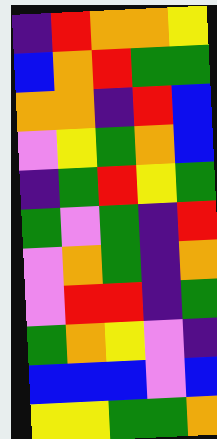[["indigo", "red", "orange", "orange", "yellow"], ["blue", "orange", "red", "green", "green"], ["orange", "orange", "indigo", "red", "blue"], ["violet", "yellow", "green", "orange", "blue"], ["indigo", "green", "red", "yellow", "green"], ["green", "violet", "green", "indigo", "red"], ["violet", "orange", "green", "indigo", "orange"], ["violet", "red", "red", "indigo", "green"], ["green", "orange", "yellow", "violet", "indigo"], ["blue", "blue", "blue", "violet", "blue"], ["yellow", "yellow", "green", "green", "orange"]]